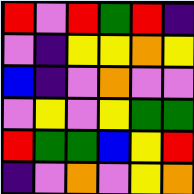[["red", "violet", "red", "green", "red", "indigo"], ["violet", "indigo", "yellow", "yellow", "orange", "yellow"], ["blue", "indigo", "violet", "orange", "violet", "violet"], ["violet", "yellow", "violet", "yellow", "green", "green"], ["red", "green", "green", "blue", "yellow", "red"], ["indigo", "violet", "orange", "violet", "yellow", "orange"]]